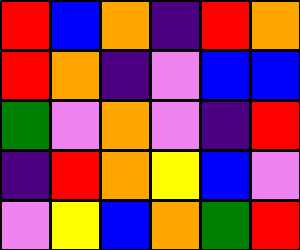[["red", "blue", "orange", "indigo", "red", "orange"], ["red", "orange", "indigo", "violet", "blue", "blue"], ["green", "violet", "orange", "violet", "indigo", "red"], ["indigo", "red", "orange", "yellow", "blue", "violet"], ["violet", "yellow", "blue", "orange", "green", "red"]]